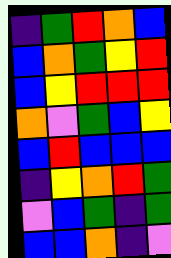[["indigo", "green", "red", "orange", "blue"], ["blue", "orange", "green", "yellow", "red"], ["blue", "yellow", "red", "red", "red"], ["orange", "violet", "green", "blue", "yellow"], ["blue", "red", "blue", "blue", "blue"], ["indigo", "yellow", "orange", "red", "green"], ["violet", "blue", "green", "indigo", "green"], ["blue", "blue", "orange", "indigo", "violet"]]